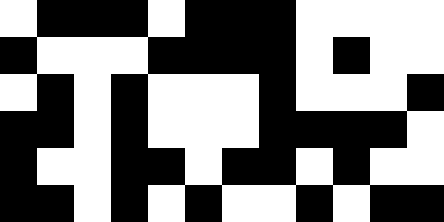[["white", "black", "black", "black", "white", "black", "black", "black", "white", "white", "white", "white"], ["black", "white", "white", "white", "black", "black", "black", "black", "white", "black", "white", "white"], ["white", "black", "white", "black", "white", "white", "white", "black", "white", "white", "white", "black"], ["black", "black", "white", "black", "white", "white", "white", "black", "black", "black", "black", "white"], ["black", "white", "white", "black", "black", "white", "black", "black", "white", "black", "white", "white"], ["black", "black", "white", "black", "white", "black", "white", "white", "black", "white", "black", "black"]]